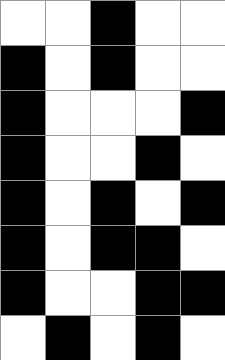[["white", "white", "black", "white", "white"], ["black", "white", "black", "white", "white"], ["black", "white", "white", "white", "black"], ["black", "white", "white", "black", "white"], ["black", "white", "black", "white", "black"], ["black", "white", "black", "black", "white"], ["black", "white", "white", "black", "black"], ["white", "black", "white", "black", "white"]]